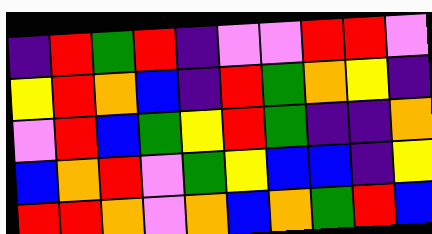[["indigo", "red", "green", "red", "indigo", "violet", "violet", "red", "red", "violet"], ["yellow", "red", "orange", "blue", "indigo", "red", "green", "orange", "yellow", "indigo"], ["violet", "red", "blue", "green", "yellow", "red", "green", "indigo", "indigo", "orange"], ["blue", "orange", "red", "violet", "green", "yellow", "blue", "blue", "indigo", "yellow"], ["red", "red", "orange", "violet", "orange", "blue", "orange", "green", "red", "blue"]]